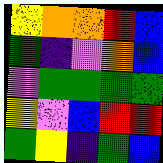[["yellow", "orange", "orange", "red", "blue"], ["green", "indigo", "violet", "orange", "blue"], ["violet", "green", "green", "green", "green"], ["yellow", "violet", "blue", "red", "red"], ["green", "yellow", "indigo", "green", "blue"]]